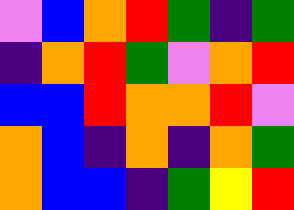[["violet", "blue", "orange", "red", "green", "indigo", "green"], ["indigo", "orange", "red", "green", "violet", "orange", "red"], ["blue", "blue", "red", "orange", "orange", "red", "violet"], ["orange", "blue", "indigo", "orange", "indigo", "orange", "green"], ["orange", "blue", "blue", "indigo", "green", "yellow", "red"]]